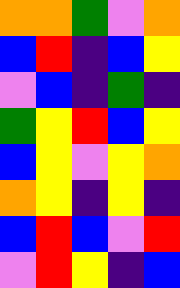[["orange", "orange", "green", "violet", "orange"], ["blue", "red", "indigo", "blue", "yellow"], ["violet", "blue", "indigo", "green", "indigo"], ["green", "yellow", "red", "blue", "yellow"], ["blue", "yellow", "violet", "yellow", "orange"], ["orange", "yellow", "indigo", "yellow", "indigo"], ["blue", "red", "blue", "violet", "red"], ["violet", "red", "yellow", "indigo", "blue"]]